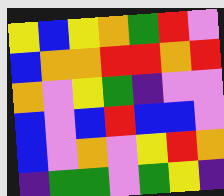[["yellow", "blue", "yellow", "orange", "green", "red", "violet"], ["blue", "orange", "orange", "red", "red", "orange", "red"], ["orange", "violet", "yellow", "green", "indigo", "violet", "violet"], ["blue", "violet", "blue", "red", "blue", "blue", "violet"], ["blue", "violet", "orange", "violet", "yellow", "red", "orange"], ["indigo", "green", "green", "violet", "green", "yellow", "indigo"]]